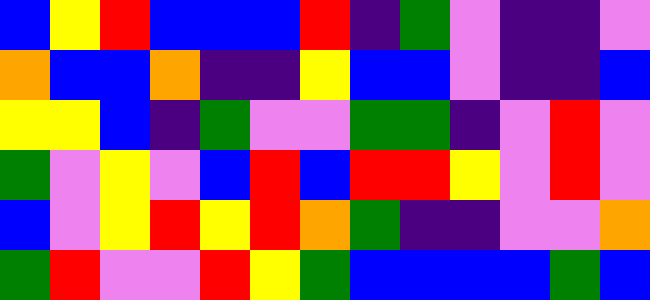[["blue", "yellow", "red", "blue", "blue", "blue", "red", "indigo", "green", "violet", "indigo", "indigo", "violet"], ["orange", "blue", "blue", "orange", "indigo", "indigo", "yellow", "blue", "blue", "violet", "indigo", "indigo", "blue"], ["yellow", "yellow", "blue", "indigo", "green", "violet", "violet", "green", "green", "indigo", "violet", "red", "violet"], ["green", "violet", "yellow", "violet", "blue", "red", "blue", "red", "red", "yellow", "violet", "red", "violet"], ["blue", "violet", "yellow", "red", "yellow", "red", "orange", "green", "indigo", "indigo", "violet", "violet", "orange"], ["green", "red", "violet", "violet", "red", "yellow", "green", "blue", "blue", "blue", "blue", "green", "blue"]]